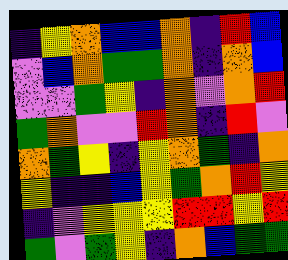[["indigo", "yellow", "orange", "blue", "blue", "orange", "indigo", "red", "blue"], ["violet", "blue", "orange", "green", "green", "orange", "indigo", "orange", "blue"], ["violet", "violet", "green", "yellow", "indigo", "orange", "violet", "orange", "red"], ["green", "orange", "violet", "violet", "red", "orange", "indigo", "red", "violet"], ["orange", "green", "yellow", "indigo", "yellow", "orange", "green", "indigo", "orange"], ["yellow", "indigo", "indigo", "blue", "yellow", "green", "orange", "red", "yellow"], ["indigo", "violet", "yellow", "yellow", "yellow", "red", "red", "yellow", "red"], ["green", "violet", "green", "yellow", "indigo", "orange", "blue", "green", "green"]]